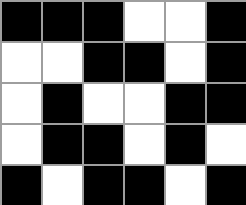[["black", "black", "black", "white", "white", "black"], ["white", "white", "black", "black", "white", "black"], ["white", "black", "white", "white", "black", "black"], ["white", "black", "black", "white", "black", "white"], ["black", "white", "black", "black", "white", "black"]]